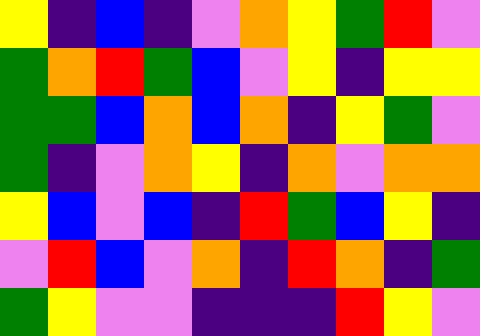[["yellow", "indigo", "blue", "indigo", "violet", "orange", "yellow", "green", "red", "violet"], ["green", "orange", "red", "green", "blue", "violet", "yellow", "indigo", "yellow", "yellow"], ["green", "green", "blue", "orange", "blue", "orange", "indigo", "yellow", "green", "violet"], ["green", "indigo", "violet", "orange", "yellow", "indigo", "orange", "violet", "orange", "orange"], ["yellow", "blue", "violet", "blue", "indigo", "red", "green", "blue", "yellow", "indigo"], ["violet", "red", "blue", "violet", "orange", "indigo", "red", "orange", "indigo", "green"], ["green", "yellow", "violet", "violet", "indigo", "indigo", "indigo", "red", "yellow", "violet"]]